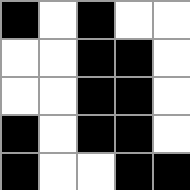[["black", "white", "black", "white", "white"], ["white", "white", "black", "black", "white"], ["white", "white", "black", "black", "white"], ["black", "white", "black", "black", "white"], ["black", "white", "white", "black", "black"]]